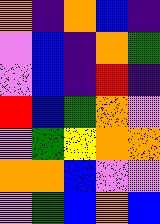[["orange", "indigo", "orange", "blue", "indigo"], ["violet", "blue", "indigo", "orange", "green"], ["violet", "blue", "indigo", "red", "indigo"], ["red", "blue", "green", "orange", "violet"], ["violet", "green", "yellow", "orange", "orange"], ["orange", "orange", "blue", "violet", "violet"], ["violet", "green", "blue", "orange", "blue"]]